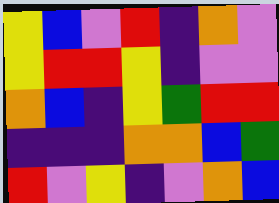[["yellow", "blue", "violet", "red", "indigo", "orange", "violet"], ["yellow", "red", "red", "yellow", "indigo", "violet", "violet"], ["orange", "blue", "indigo", "yellow", "green", "red", "red"], ["indigo", "indigo", "indigo", "orange", "orange", "blue", "green"], ["red", "violet", "yellow", "indigo", "violet", "orange", "blue"]]